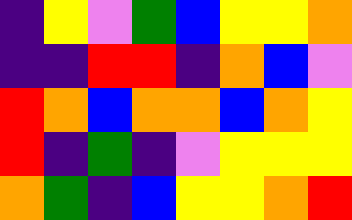[["indigo", "yellow", "violet", "green", "blue", "yellow", "yellow", "orange"], ["indigo", "indigo", "red", "red", "indigo", "orange", "blue", "violet"], ["red", "orange", "blue", "orange", "orange", "blue", "orange", "yellow"], ["red", "indigo", "green", "indigo", "violet", "yellow", "yellow", "yellow"], ["orange", "green", "indigo", "blue", "yellow", "yellow", "orange", "red"]]